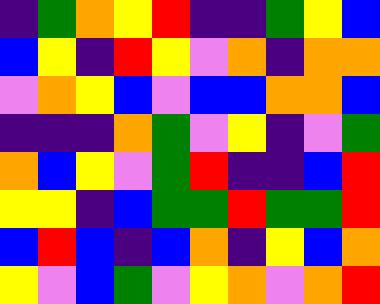[["indigo", "green", "orange", "yellow", "red", "indigo", "indigo", "green", "yellow", "blue"], ["blue", "yellow", "indigo", "red", "yellow", "violet", "orange", "indigo", "orange", "orange"], ["violet", "orange", "yellow", "blue", "violet", "blue", "blue", "orange", "orange", "blue"], ["indigo", "indigo", "indigo", "orange", "green", "violet", "yellow", "indigo", "violet", "green"], ["orange", "blue", "yellow", "violet", "green", "red", "indigo", "indigo", "blue", "red"], ["yellow", "yellow", "indigo", "blue", "green", "green", "red", "green", "green", "red"], ["blue", "red", "blue", "indigo", "blue", "orange", "indigo", "yellow", "blue", "orange"], ["yellow", "violet", "blue", "green", "violet", "yellow", "orange", "violet", "orange", "red"]]